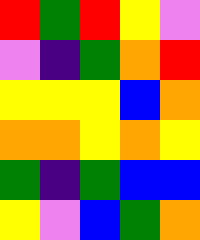[["red", "green", "red", "yellow", "violet"], ["violet", "indigo", "green", "orange", "red"], ["yellow", "yellow", "yellow", "blue", "orange"], ["orange", "orange", "yellow", "orange", "yellow"], ["green", "indigo", "green", "blue", "blue"], ["yellow", "violet", "blue", "green", "orange"]]